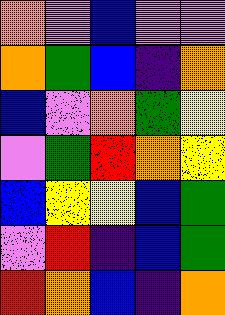[["orange", "violet", "blue", "violet", "violet"], ["orange", "green", "blue", "indigo", "orange"], ["blue", "violet", "orange", "green", "yellow"], ["violet", "green", "red", "orange", "yellow"], ["blue", "yellow", "yellow", "blue", "green"], ["violet", "red", "indigo", "blue", "green"], ["red", "orange", "blue", "indigo", "orange"]]